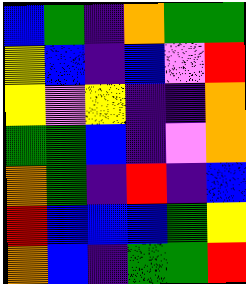[["blue", "green", "indigo", "orange", "green", "green"], ["yellow", "blue", "indigo", "blue", "violet", "red"], ["yellow", "violet", "yellow", "indigo", "indigo", "orange"], ["green", "green", "blue", "indigo", "violet", "orange"], ["orange", "green", "indigo", "red", "indigo", "blue"], ["red", "blue", "blue", "blue", "green", "yellow"], ["orange", "blue", "indigo", "green", "green", "red"]]